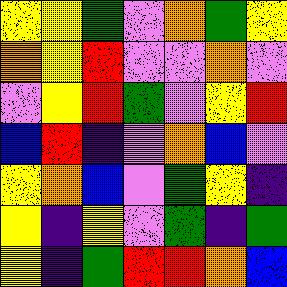[["yellow", "yellow", "green", "violet", "orange", "green", "yellow"], ["orange", "yellow", "red", "violet", "violet", "orange", "violet"], ["violet", "yellow", "red", "green", "violet", "yellow", "red"], ["blue", "red", "indigo", "violet", "orange", "blue", "violet"], ["yellow", "orange", "blue", "violet", "green", "yellow", "indigo"], ["yellow", "indigo", "yellow", "violet", "green", "indigo", "green"], ["yellow", "indigo", "green", "red", "red", "orange", "blue"]]